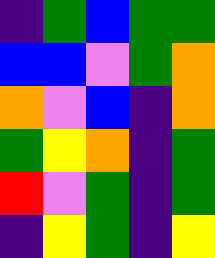[["indigo", "green", "blue", "green", "green"], ["blue", "blue", "violet", "green", "orange"], ["orange", "violet", "blue", "indigo", "orange"], ["green", "yellow", "orange", "indigo", "green"], ["red", "violet", "green", "indigo", "green"], ["indigo", "yellow", "green", "indigo", "yellow"]]